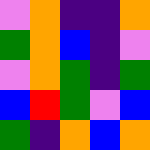[["violet", "orange", "indigo", "indigo", "orange"], ["green", "orange", "blue", "indigo", "violet"], ["violet", "orange", "green", "indigo", "green"], ["blue", "red", "green", "violet", "blue"], ["green", "indigo", "orange", "blue", "orange"]]